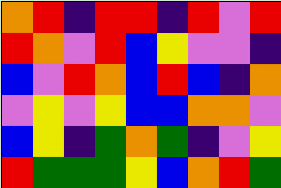[["orange", "red", "indigo", "red", "red", "indigo", "red", "violet", "red"], ["red", "orange", "violet", "red", "blue", "yellow", "violet", "violet", "indigo"], ["blue", "violet", "red", "orange", "blue", "red", "blue", "indigo", "orange"], ["violet", "yellow", "violet", "yellow", "blue", "blue", "orange", "orange", "violet"], ["blue", "yellow", "indigo", "green", "orange", "green", "indigo", "violet", "yellow"], ["red", "green", "green", "green", "yellow", "blue", "orange", "red", "green"]]